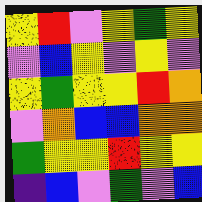[["yellow", "red", "violet", "yellow", "green", "yellow"], ["violet", "blue", "yellow", "violet", "yellow", "violet"], ["yellow", "green", "yellow", "yellow", "red", "orange"], ["violet", "orange", "blue", "blue", "orange", "orange"], ["green", "yellow", "yellow", "red", "yellow", "yellow"], ["indigo", "blue", "violet", "green", "violet", "blue"]]